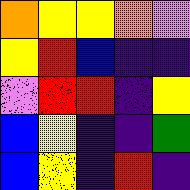[["orange", "yellow", "yellow", "orange", "violet"], ["yellow", "red", "blue", "indigo", "indigo"], ["violet", "red", "red", "indigo", "yellow"], ["blue", "yellow", "indigo", "indigo", "green"], ["blue", "yellow", "indigo", "red", "indigo"]]